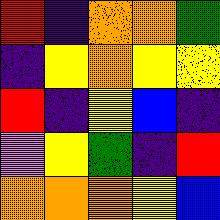[["red", "indigo", "orange", "orange", "green"], ["indigo", "yellow", "orange", "yellow", "yellow"], ["red", "indigo", "yellow", "blue", "indigo"], ["violet", "yellow", "green", "indigo", "red"], ["orange", "orange", "orange", "yellow", "blue"]]